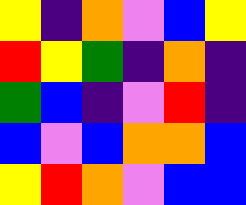[["yellow", "indigo", "orange", "violet", "blue", "yellow"], ["red", "yellow", "green", "indigo", "orange", "indigo"], ["green", "blue", "indigo", "violet", "red", "indigo"], ["blue", "violet", "blue", "orange", "orange", "blue"], ["yellow", "red", "orange", "violet", "blue", "blue"]]